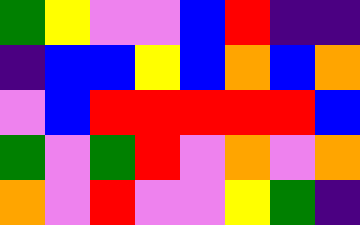[["green", "yellow", "violet", "violet", "blue", "red", "indigo", "indigo"], ["indigo", "blue", "blue", "yellow", "blue", "orange", "blue", "orange"], ["violet", "blue", "red", "red", "red", "red", "red", "blue"], ["green", "violet", "green", "red", "violet", "orange", "violet", "orange"], ["orange", "violet", "red", "violet", "violet", "yellow", "green", "indigo"]]